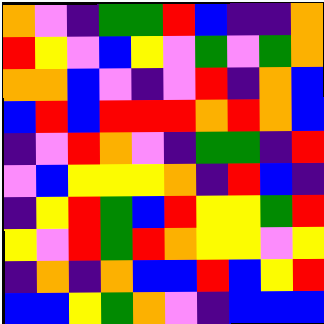[["orange", "violet", "indigo", "green", "green", "red", "blue", "indigo", "indigo", "orange"], ["red", "yellow", "violet", "blue", "yellow", "violet", "green", "violet", "green", "orange"], ["orange", "orange", "blue", "violet", "indigo", "violet", "red", "indigo", "orange", "blue"], ["blue", "red", "blue", "red", "red", "red", "orange", "red", "orange", "blue"], ["indigo", "violet", "red", "orange", "violet", "indigo", "green", "green", "indigo", "red"], ["violet", "blue", "yellow", "yellow", "yellow", "orange", "indigo", "red", "blue", "indigo"], ["indigo", "yellow", "red", "green", "blue", "red", "yellow", "yellow", "green", "red"], ["yellow", "violet", "red", "green", "red", "orange", "yellow", "yellow", "violet", "yellow"], ["indigo", "orange", "indigo", "orange", "blue", "blue", "red", "blue", "yellow", "red"], ["blue", "blue", "yellow", "green", "orange", "violet", "indigo", "blue", "blue", "blue"]]